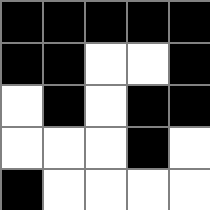[["black", "black", "black", "black", "black"], ["black", "black", "white", "white", "black"], ["white", "black", "white", "black", "black"], ["white", "white", "white", "black", "white"], ["black", "white", "white", "white", "white"]]